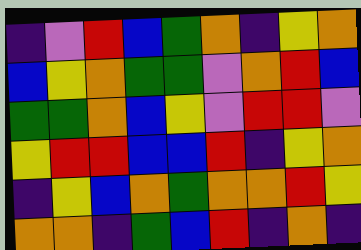[["indigo", "violet", "red", "blue", "green", "orange", "indigo", "yellow", "orange"], ["blue", "yellow", "orange", "green", "green", "violet", "orange", "red", "blue"], ["green", "green", "orange", "blue", "yellow", "violet", "red", "red", "violet"], ["yellow", "red", "red", "blue", "blue", "red", "indigo", "yellow", "orange"], ["indigo", "yellow", "blue", "orange", "green", "orange", "orange", "red", "yellow"], ["orange", "orange", "indigo", "green", "blue", "red", "indigo", "orange", "indigo"]]